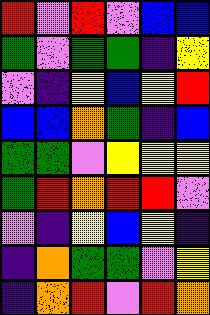[["red", "violet", "red", "violet", "blue", "blue"], ["green", "violet", "green", "green", "indigo", "yellow"], ["violet", "indigo", "yellow", "blue", "yellow", "red"], ["blue", "blue", "orange", "green", "indigo", "blue"], ["green", "green", "violet", "yellow", "yellow", "yellow"], ["green", "red", "orange", "red", "red", "violet"], ["violet", "indigo", "yellow", "blue", "yellow", "indigo"], ["indigo", "orange", "green", "green", "violet", "yellow"], ["indigo", "orange", "red", "violet", "red", "orange"]]